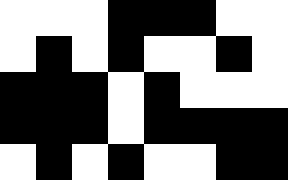[["white", "white", "white", "black", "black", "black", "white", "white"], ["white", "black", "white", "black", "white", "white", "black", "white"], ["black", "black", "black", "white", "black", "white", "white", "white"], ["black", "black", "black", "white", "black", "black", "black", "black"], ["white", "black", "white", "black", "white", "white", "black", "black"]]